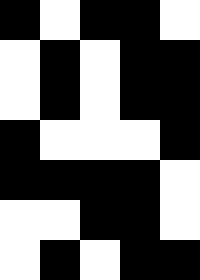[["black", "white", "black", "black", "white"], ["white", "black", "white", "black", "black"], ["white", "black", "white", "black", "black"], ["black", "white", "white", "white", "black"], ["black", "black", "black", "black", "white"], ["white", "white", "black", "black", "white"], ["white", "black", "white", "black", "black"]]